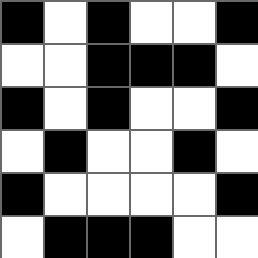[["black", "white", "black", "white", "white", "black"], ["white", "white", "black", "black", "black", "white"], ["black", "white", "black", "white", "white", "black"], ["white", "black", "white", "white", "black", "white"], ["black", "white", "white", "white", "white", "black"], ["white", "black", "black", "black", "white", "white"]]